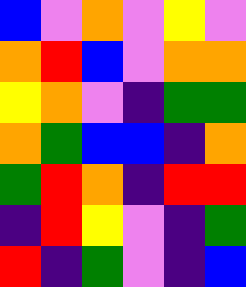[["blue", "violet", "orange", "violet", "yellow", "violet"], ["orange", "red", "blue", "violet", "orange", "orange"], ["yellow", "orange", "violet", "indigo", "green", "green"], ["orange", "green", "blue", "blue", "indigo", "orange"], ["green", "red", "orange", "indigo", "red", "red"], ["indigo", "red", "yellow", "violet", "indigo", "green"], ["red", "indigo", "green", "violet", "indigo", "blue"]]